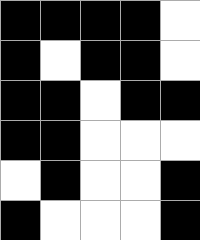[["black", "black", "black", "black", "white"], ["black", "white", "black", "black", "white"], ["black", "black", "white", "black", "black"], ["black", "black", "white", "white", "white"], ["white", "black", "white", "white", "black"], ["black", "white", "white", "white", "black"]]